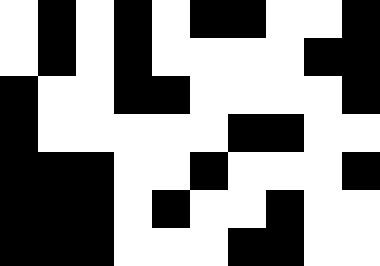[["white", "black", "white", "black", "white", "black", "black", "white", "white", "black"], ["white", "black", "white", "black", "white", "white", "white", "white", "black", "black"], ["black", "white", "white", "black", "black", "white", "white", "white", "white", "black"], ["black", "white", "white", "white", "white", "white", "black", "black", "white", "white"], ["black", "black", "black", "white", "white", "black", "white", "white", "white", "black"], ["black", "black", "black", "white", "black", "white", "white", "black", "white", "white"], ["black", "black", "black", "white", "white", "white", "black", "black", "white", "white"]]